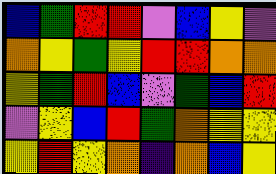[["blue", "green", "red", "red", "violet", "blue", "yellow", "violet"], ["orange", "yellow", "green", "yellow", "red", "red", "orange", "orange"], ["yellow", "green", "red", "blue", "violet", "green", "blue", "red"], ["violet", "yellow", "blue", "red", "green", "orange", "yellow", "yellow"], ["yellow", "red", "yellow", "orange", "indigo", "orange", "blue", "yellow"]]